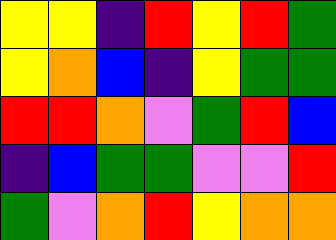[["yellow", "yellow", "indigo", "red", "yellow", "red", "green"], ["yellow", "orange", "blue", "indigo", "yellow", "green", "green"], ["red", "red", "orange", "violet", "green", "red", "blue"], ["indigo", "blue", "green", "green", "violet", "violet", "red"], ["green", "violet", "orange", "red", "yellow", "orange", "orange"]]